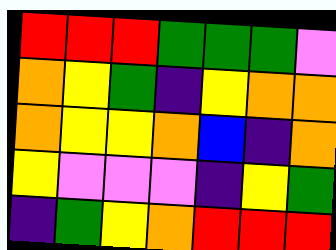[["red", "red", "red", "green", "green", "green", "violet"], ["orange", "yellow", "green", "indigo", "yellow", "orange", "orange"], ["orange", "yellow", "yellow", "orange", "blue", "indigo", "orange"], ["yellow", "violet", "violet", "violet", "indigo", "yellow", "green"], ["indigo", "green", "yellow", "orange", "red", "red", "red"]]